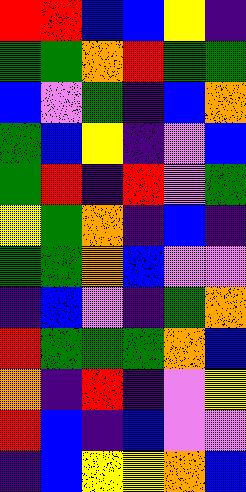[["red", "red", "blue", "blue", "yellow", "indigo"], ["green", "green", "orange", "red", "green", "green"], ["blue", "violet", "green", "indigo", "blue", "orange"], ["green", "blue", "yellow", "indigo", "violet", "blue"], ["green", "red", "indigo", "red", "violet", "green"], ["yellow", "green", "orange", "indigo", "blue", "indigo"], ["green", "green", "orange", "blue", "violet", "violet"], ["indigo", "blue", "violet", "indigo", "green", "orange"], ["red", "green", "green", "green", "orange", "blue"], ["orange", "indigo", "red", "indigo", "violet", "yellow"], ["red", "blue", "indigo", "blue", "violet", "violet"], ["indigo", "blue", "yellow", "yellow", "orange", "blue"]]